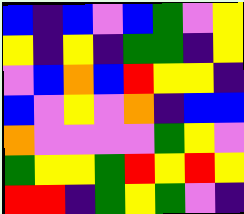[["blue", "indigo", "blue", "violet", "blue", "green", "violet", "yellow"], ["yellow", "indigo", "yellow", "indigo", "green", "green", "indigo", "yellow"], ["violet", "blue", "orange", "blue", "red", "yellow", "yellow", "indigo"], ["blue", "violet", "yellow", "violet", "orange", "indigo", "blue", "blue"], ["orange", "violet", "violet", "violet", "violet", "green", "yellow", "violet"], ["green", "yellow", "yellow", "green", "red", "yellow", "red", "yellow"], ["red", "red", "indigo", "green", "yellow", "green", "violet", "indigo"]]